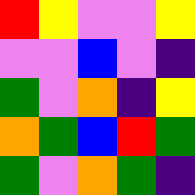[["red", "yellow", "violet", "violet", "yellow"], ["violet", "violet", "blue", "violet", "indigo"], ["green", "violet", "orange", "indigo", "yellow"], ["orange", "green", "blue", "red", "green"], ["green", "violet", "orange", "green", "indigo"]]